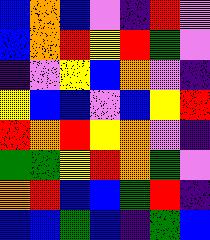[["blue", "orange", "blue", "violet", "indigo", "red", "violet"], ["blue", "orange", "red", "yellow", "red", "green", "violet"], ["indigo", "violet", "yellow", "blue", "orange", "violet", "indigo"], ["yellow", "blue", "blue", "violet", "blue", "yellow", "red"], ["red", "orange", "red", "yellow", "orange", "violet", "indigo"], ["green", "green", "yellow", "red", "orange", "green", "violet"], ["orange", "red", "blue", "blue", "green", "red", "indigo"], ["blue", "blue", "green", "blue", "indigo", "green", "blue"]]